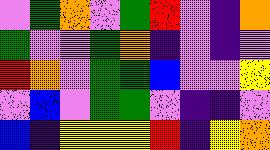[["violet", "green", "orange", "violet", "green", "red", "violet", "indigo", "orange"], ["green", "violet", "violet", "green", "orange", "indigo", "violet", "indigo", "violet"], ["red", "orange", "violet", "green", "green", "blue", "violet", "violet", "yellow"], ["violet", "blue", "violet", "green", "green", "violet", "indigo", "indigo", "violet"], ["blue", "indigo", "yellow", "yellow", "yellow", "red", "indigo", "yellow", "orange"]]